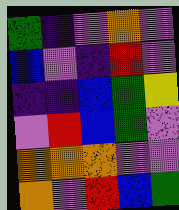[["green", "indigo", "violet", "orange", "violet"], ["blue", "violet", "indigo", "red", "violet"], ["indigo", "indigo", "blue", "green", "yellow"], ["violet", "red", "blue", "green", "violet"], ["orange", "orange", "orange", "violet", "violet"], ["orange", "violet", "red", "blue", "green"]]